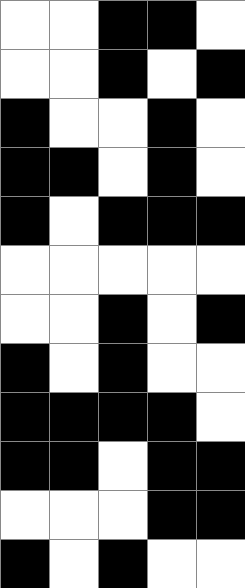[["white", "white", "black", "black", "white"], ["white", "white", "black", "white", "black"], ["black", "white", "white", "black", "white"], ["black", "black", "white", "black", "white"], ["black", "white", "black", "black", "black"], ["white", "white", "white", "white", "white"], ["white", "white", "black", "white", "black"], ["black", "white", "black", "white", "white"], ["black", "black", "black", "black", "white"], ["black", "black", "white", "black", "black"], ["white", "white", "white", "black", "black"], ["black", "white", "black", "white", "white"]]